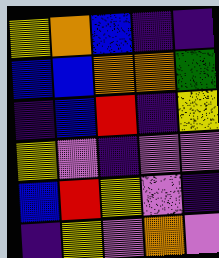[["yellow", "orange", "blue", "indigo", "indigo"], ["blue", "blue", "orange", "orange", "green"], ["indigo", "blue", "red", "indigo", "yellow"], ["yellow", "violet", "indigo", "violet", "violet"], ["blue", "red", "yellow", "violet", "indigo"], ["indigo", "yellow", "violet", "orange", "violet"]]